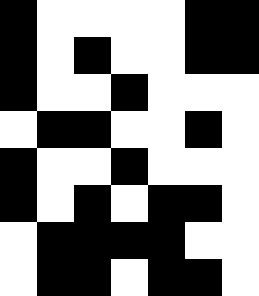[["black", "white", "white", "white", "white", "black", "black"], ["black", "white", "black", "white", "white", "black", "black"], ["black", "white", "white", "black", "white", "white", "white"], ["white", "black", "black", "white", "white", "black", "white"], ["black", "white", "white", "black", "white", "white", "white"], ["black", "white", "black", "white", "black", "black", "white"], ["white", "black", "black", "black", "black", "white", "white"], ["white", "black", "black", "white", "black", "black", "white"]]